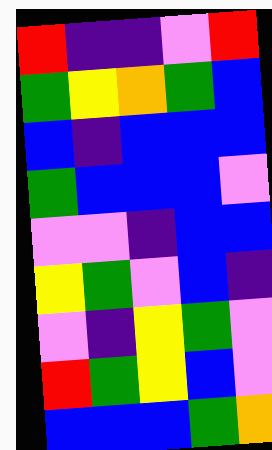[["red", "indigo", "indigo", "violet", "red"], ["green", "yellow", "orange", "green", "blue"], ["blue", "indigo", "blue", "blue", "blue"], ["green", "blue", "blue", "blue", "violet"], ["violet", "violet", "indigo", "blue", "blue"], ["yellow", "green", "violet", "blue", "indigo"], ["violet", "indigo", "yellow", "green", "violet"], ["red", "green", "yellow", "blue", "violet"], ["blue", "blue", "blue", "green", "orange"]]